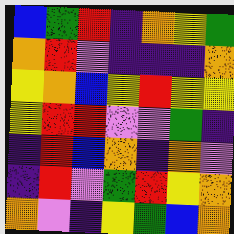[["blue", "green", "red", "indigo", "orange", "yellow", "green"], ["orange", "red", "violet", "indigo", "indigo", "indigo", "orange"], ["yellow", "orange", "blue", "yellow", "red", "yellow", "yellow"], ["yellow", "red", "red", "violet", "violet", "green", "indigo"], ["indigo", "red", "blue", "orange", "indigo", "orange", "violet"], ["indigo", "red", "violet", "green", "red", "yellow", "orange"], ["orange", "violet", "indigo", "yellow", "green", "blue", "orange"]]